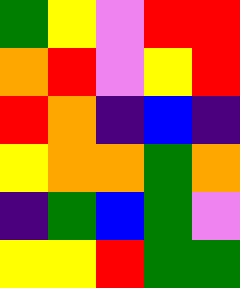[["green", "yellow", "violet", "red", "red"], ["orange", "red", "violet", "yellow", "red"], ["red", "orange", "indigo", "blue", "indigo"], ["yellow", "orange", "orange", "green", "orange"], ["indigo", "green", "blue", "green", "violet"], ["yellow", "yellow", "red", "green", "green"]]